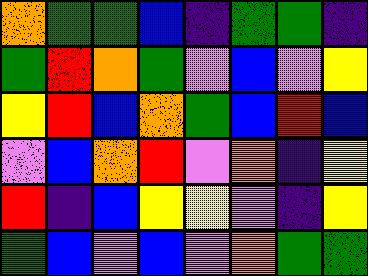[["orange", "green", "green", "blue", "indigo", "green", "green", "indigo"], ["green", "red", "orange", "green", "violet", "blue", "violet", "yellow"], ["yellow", "red", "blue", "orange", "green", "blue", "red", "blue"], ["violet", "blue", "orange", "red", "violet", "orange", "indigo", "yellow"], ["red", "indigo", "blue", "yellow", "yellow", "violet", "indigo", "yellow"], ["green", "blue", "violet", "blue", "violet", "orange", "green", "green"]]